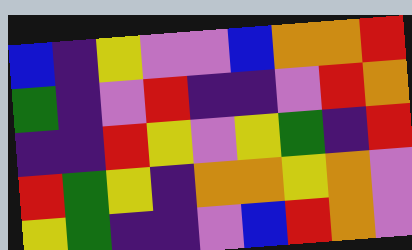[["blue", "indigo", "yellow", "violet", "violet", "blue", "orange", "orange", "red"], ["green", "indigo", "violet", "red", "indigo", "indigo", "violet", "red", "orange"], ["indigo", "indigo", "red", "yellow", "violet", "yellow", "green", "indigo", "red"], ["red", "green", "yellow", "indigo", "orange", "orange", "yellow", "orange", "violet"], ["yellow", "green", "indigo", "indigo", "violet", "blue", "red", "orange", "violet"]]